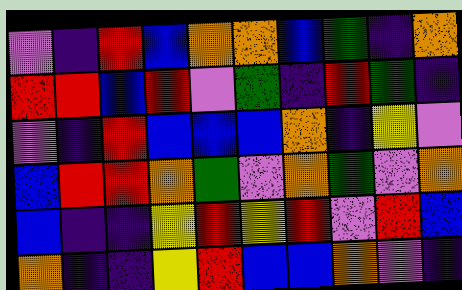[["violet", "indigo", "red", "blue", "orange", "orange", "blue", "green", "indigo", "orange"], ["red", "red", "blue", "red", "violet", "green", "indigo", "red", "green", "indigo"], ["violet", "indigo", "red", "blue", "blue", "blue", "orange", "indigo", "yellow", "violet"], ["blue", "red", "red", "orange", "green", "violet", "orange", "green", "violet", "orange"], ["blue", "indigo", "indigo", "yellow", "red", "yellow", "red", "violet", "red", "blue"], ["orange", "indigo", "indigo", "yellow", "red", "blue", "blue", "orange", "violet", "indigo"]]